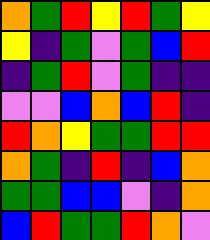[["orange", "green", "red", "yellow", "red", "green", "yellow"], ["yellow", "indigo", "green", "violet", "green", "blue", "red"], ["indigo", "green", "red", "violet", "green", "indigo", "indigo"], ["violet", "violet", "blue", "orange", "blue", "red", "indigo"], ["red", "orange", "yellow", "green", "green", "red", "red"], ["orange", "green", "indigo", "red", "indigo", "blue", "orange"], ["green", "green", "blue", "blue", "violet", "indigo", "orange"], ["blue", "red", "green", "green", "red", "orange", "violet"]]